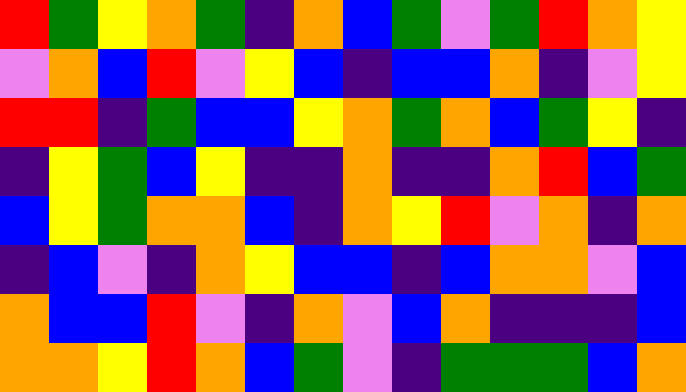[["red", "green", "yellow", "orange", "green", "indigo", "orange", "blue", "green", "violet", "green", "red", "orange", "yellow"], ["violet", "orange", "blue", "red", "violet", "yellow", "blue", "indigo", "blue", "blue", "orange", "indigo", "violet", "yellow"], ["red", "red", "indigo", "green", "blue", "blue", "yellow", "orange", "green", "orange", "blue", "green", "yellow", "indigo"], ["indigo", "yellow", "green", "blue", "yellow", "indigo", "indigo", "orange", "indigo", "indigo", "orange", "red", "blue", "green"], ["blue", "yellow", "green", "orange", "orange", "blue", "indigo", "orange", "yellow", "red", "violet", "orange", "indigo", "orange"], ["indigo", "blue", "violet", "indigo", "orange", "yellow", "blue", "blue", "indigo", "blue", "orange", "orange", "violet", "blue"], ["orange", "blue", "blue", "red", "violet", "indigo", "orange", "violet", "blue", "orange", "indigo", "indigo", "indigo", "blue"], ["orange", "orange", "yellow", "red", "orange", "blue", "green", "violet", "indigo", "green", "green", "green", "blue", "orange"]]